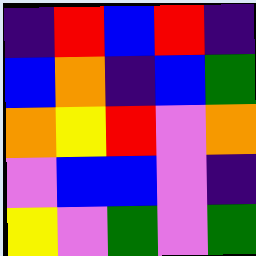[["indigo", "red", "blue", "red", "indigo"], ["blue", "orange", "indigo", "blue", "green"], ["orange", "yellow", "red", "violet", "orange"], ["violet", "blue", "blue", "violet", "indigo"], ["yellow", "violet", "green", "violet", "green"]]